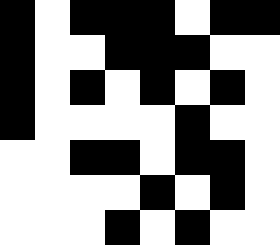[["black", "white", "black", "black", "black", "white", "black", "black"], ["black", "white", "white", "black", "black", "black", "white", "white"], ["black", "white", "black", "white", "black", "white", "black", "white"], ["black", "white", "white", "white", "white", "black", "white", "white"], ["white", "white", "black", "black", "white", "black", "black", "white"], ["white", "white", "white", "white", "black", "white", "black", "white"], ["white", "white", "white", "black", "white", "black", "white", "white"]]